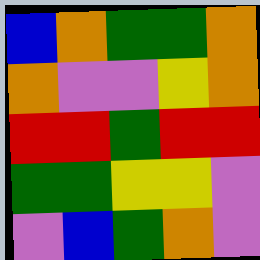[["blue", "orange", "green", "green", "orange"], ["orange", "violet", "violet", "yellow", "orange"], ["red", "red", "green", "red", "red"], ["green", "green", "yellow", "yellow", "violet"], ["violet", "blue", "green", "orange", "violet"]]